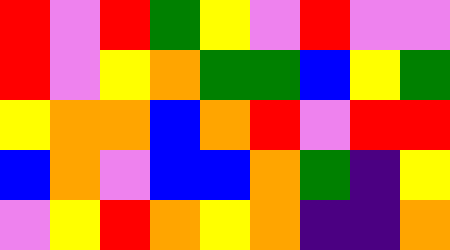[["red", "violet", "red", "green", "yellow", "violet", "red", "violet", "violet"], ["red", "violet", "yellow", "orange", "green", "green", "blue", "yellow", "green"], ["yellow", "orange", "orange", "blue", "orange", "red", "violet", "red", "red"], ["blue", "orange", "violet", "blue", "blue", "orange", "green", "indigo", "yellow"], ["violet", "yellow", "red", "orange", "yellow", "orange", "indigo", "indigo", "orange"]]